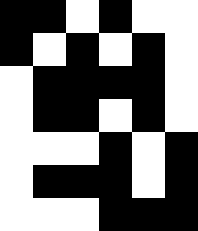[["black", "black", "white", "black", "white", "white"], ["black", "white", "black", "white", "black", "white"], ["white", "black", "black", "black", "black", "white"], ["white", "black", "black", "white", "black", "white"], ["white", "white", "white", "black", "white", "black"], ["white", "black", "black", "black", "white", "black"], ["white", "white", "white", "black", "black", "black"]]